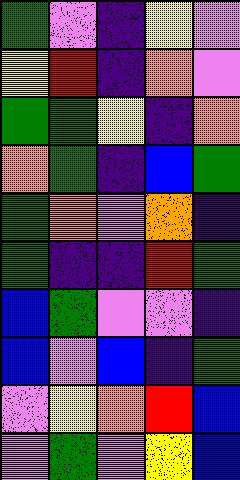[["green", "violet", "indigo", "yellow", "violet"], ["yellow", "red", "indigo", "orange", "violet"], ["green", "green", "yellow", "indigo", "orange"], ["orange", "green", "indigo", "blue", "green"], ["green", "orange", "violet", "orange", "indigo"], ["green", "indigo", "indigo", "red", "green"], ["blue", "green", "violet", "violet", "indigo"], ["blue", "violet", "blue", "indigo", "green"], ["violet", "yellow", "orange", "red", "blue"], ["violet", "green", "violet", "yellow", "blue"]]